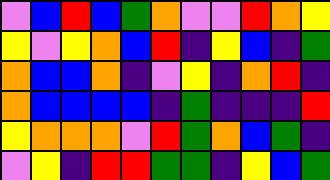[["violet", "blue", "red", "blue", "green", "orange", "violet", "violet", "red", "orange", "yellow"], ["yellow", "violet", "yellow", "orange", "blue", "red", "indigo", "yellow", "blue", "indigo", "green"], ["orange", "blue", "blue", "orange", "indigo", "violet", "yellow", "indigo", "orange", "red", "indigo"], ["orange", "blue", "blue", "blue", "blue", "indigo", "green", "indigo", "indigo", "indigo", "red"], ["yellow", "orange", "orange", "orange", "violet", "red", "green", "orange", "blue", "green", "indigo"], ["violet", "yellow", "indigo", "red", "red", "green", "green", "indigo", "yellow", "blue", "green"]]